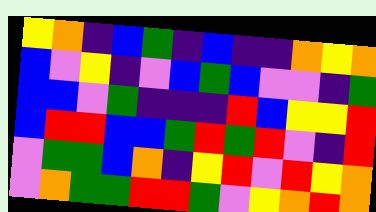[["yellow", "orange", "indigo", "blue", "green", "indigo", "blue", "indigo", "indigo", "orange", "yellow", "orange"], ["blue", "violet", "yellow", "indigo", "violet", "blue", "green", "blue", "violet", "violet", "indigo", "green"], ["blue", "blue", "violet", "green", "indigo", "indigo", "indigo", "red", "blue", "yellow", "yellow", "red"], ["blue", "red", "red", "blue", "blue", "green", "red", "green", "red", "violet", "indigo", "red"], ["violet", "green", "green", "blue", "orange", "indigo", "yellow", "red", "violet", "red", "yellow", "orange"], ["violet", "orange", "green", "green", "red", "red", "green", "violet", "yellow", "orange", "red", "orange"]]